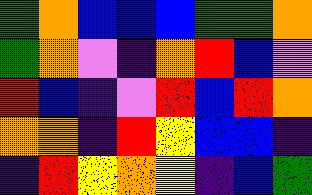[["green", "orange", "blue", "blue", "blue", "green", "green", "orange"], ["green", "orange", "violet", "indigo", "orange", "red", "blue", "violet"], ["red", "blue", "indigo", "violet", "red", "blue", "red", "orange"], ["orange", "orange", "indigo", "red", "yellow", "blue", "blue", "indigo"], ["indigo", "red", "yellow", "orange", "yellow", "indigo", "blue", "green"]]